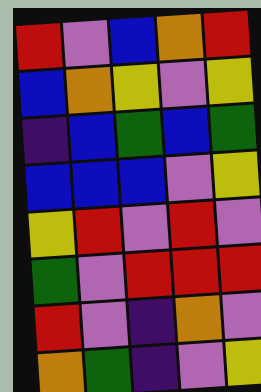[["red", "violet", "blue", "orange", "red"], ["blue", "orange", "yellow", "violet", "yellow"], ["indigo", "blue", "green", "blue", "green"], ["blue", "blue", "blue", "violet", "yellow"], ["yellow", "red", "violet", "red", "violet"], ["green", "violet", "red", "red", "red"], ["red", "violet", "indigo", "orange", "violet"], ["orange", "green", "indigo", "violet", "yellow"]]